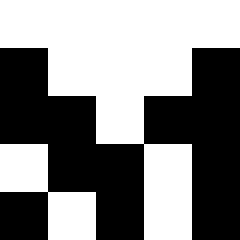[["white", "white", "white", "white", "white"], ["black", "white", "white", "white", "black"], ["black", "black", "white", "black", "black"], ["white", "black", "black", "white", "black"], ["black", "white", "black", "white", "black"]]